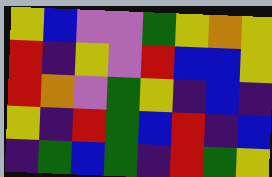[["yellow", "blue", "violet", "violet", "green", "yellow", "orange", "yellow"], ["red", "indigo", "yellow", "violet", "red", "blue", "blue", "yellow"], ["red", "orange", "violet", "green", "yellow", "indigo", "blue", "indigo"], ["yellow", "indigo", "red", "green", "blue", "red", "indigo", "blue"], ["indigo", "green", "blue", "green", "indigo", "red", "green", "yellow"]]